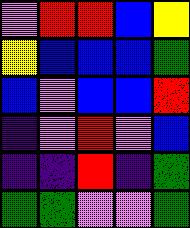[["violet", "red", "red", "blue", "yellow"], ["yellow", "blue", "blue", "blue", "green"], ["blue", "violet", "blue", "blue", "red"], ["indigo", "violet", "red", "violet", "blue"], ["indigo", "indigo", "red", "indigo", "green"], ["green", "green", "violet", "violet", "green"]]